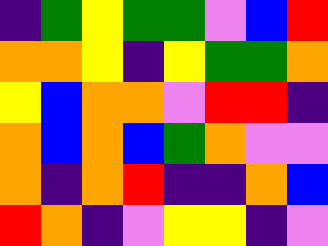[["indigo", "green", "yellow", "green", "green", "violet", "blue", "red"], ["orange", "orange", "yellow", "indigo", "yellow", "green", "green", "orange"], ["yellow", "blue", "orange", "orange", "violet", "red", "red", "indigo"], ["orange", "blue", "orange", "blue", "green", "orange", "violet", "violet"], ["orange", "indigo", "orange", "red", "indigo", "indigo", "orange", "blue"], ["red", "orange", "indigo", "violet", "yellow", "yellow", "indigo", "violet"]]